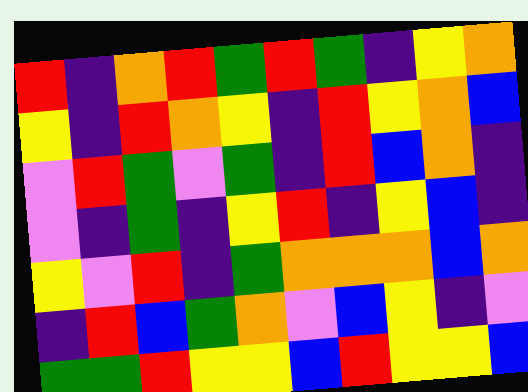[["red", "indigo", "orange", "red", "green", "red", "green", "indigo", "yellow", "orange"], ["yellow", "indigo", "red", "orange", "yellow", "indigo", "red", "yellow", "orange", "blue"], ["violet", "red", "green", "violet", "green", "indigo", "red", "blue", "orange", "indigo"], ["violet", "indigo", "green", "indigo", "yellow", "red", "indigo", "yellow", "blue", "indigo"], ["yellow", "violet", "red", "indigo", "green", "orange", "orange", "orange", "blue", "orange"], ["indigo", "red", "blue", "green", "orange", "violet", "blue", "yellow", "indigo", "violet"], ["green", "green", "red", "yellow", "yellow", "blue", "red", "yellow", "yellow", "blue"]]